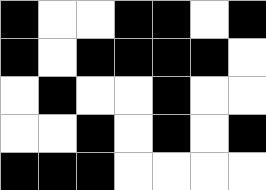[["black", "white", "white", "black", "black", "white", "black"], ["black", "white", "black", "black", "black", "black", "white"], ["white", "black", "white", "white", "black", "white", "white"], ["white", "white", "black", "white", "black", "white", "black"], ["black", "black", "black", "white", "white", "white", "white"]]